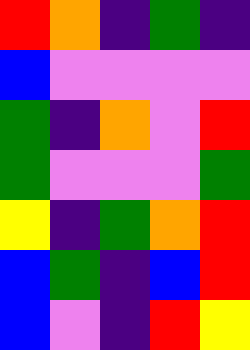[["red", "orange", "indigo", "green", "indigo"], ["blue", "violet", "violet", "violet", "violet"], ["green", "indigo", "orange", "violet", "red"], ["green", "violet", "violet", "violet", "green"], ["yellow", "indigo", "green", "orange", "red"], ["blue", "green", "indigo", "blue", "red"], ["blue", "violet", "indigo", "red", "yellow"]]